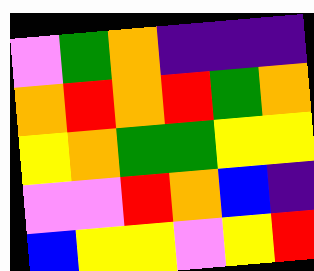[["violet", "green", "orange", "indigo", "indigo", "indigo"], ["orange", "red", "orange", "red", "green", "orange"], ["yellow", "orange", "green", "green", "yellow", "yellow"], ["violet", "violet", "red", "orange", "blue", "indigo"], ["blue", "yellow", "yellow", "violet", "yellow", "red"]]